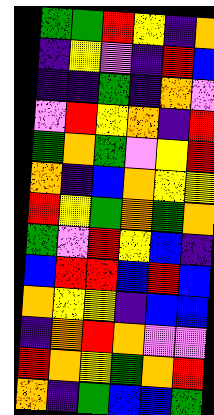[["green", "green", "red", "yellow", "indigo", "orange"], ["indigo", "yellow", "violet", "indigo", "red", "blue"], ["indigo", "indigo", "green", "indigo", "orange", "violet"], ["violet", "red", "yellow", "orange", "indigo", "red"], ["green", "orange", "green", "violet", "yellow", "red"], ["orange", "indigo", "blue", "orange", "yellow", "yellow"], ["red", "yellow", "green", "orange", "green", "orange"], ["green", "violet", "red", "yellow", "blue", "indigo"], ["blue", "red", "red", "blue", "red", "blue"], ["orange", "yellow", "yellow", "indigo", "blue", "blue"], ["indigo", "orange", "red", "orange", "violet", "violet"], ["red", "orange", "yellow", "green", "orange", "red"], ["orange", "indigo", "green", "blue", "blue", "green"]]